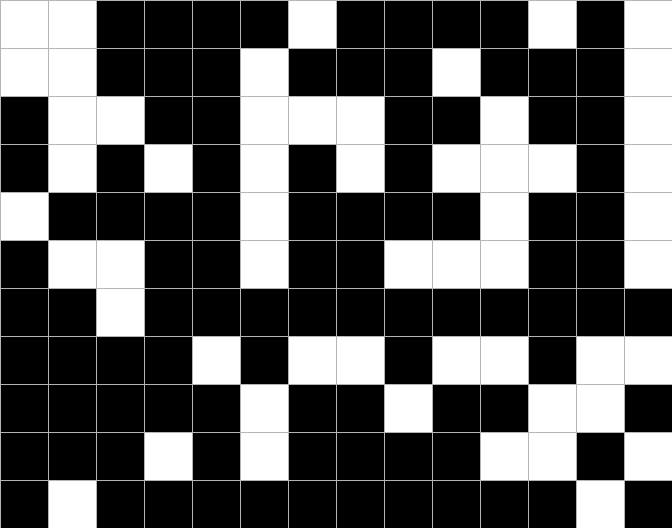[["white", "white", "black", "black", "black", "black", "white", "black", "black", "black", "black", "white", "black", "white"], ["white", "white", "black", "black", "black", "white", "black", "black", "black", "white", "black", "black", "black", "white"], ["black", "white", "white", "black", "black", "white", "white", "white", "black", "black", "white", "black", "black", "white"], ["black", "white", "black", "white", "black", "white", "black", "white", "black", "white", "white", "white", "black", "white"], ["white", "black", "black", "black", "black", "white", "black", "black", "black", "black", "white", "black", "black", "white"], ["black", "white", "white", "black", "black", "white", "black", "black", "white", "white", "white", "black", "black", "white"], ["black", "black", "white", "black", "black", "black", "black", "black", "black", "black", "black", "black", "black", "black"], ["black", "black", "black", "black", "white", "black", "white", "white", "black", "white", "white", "black", "white", "white"], ["black", "black", "black", "black", "black", "white", "black", "black", "white", "black", "black", "white", "white", "black"], ["black", "black", "black", "white", "black", "white", "black", "black", "black", "black", "white", "white", "black", "white"], ["black", "white", "black", "black", "black", "black", "black", "black", "black", "black", "black", "black", "white", "black"]]